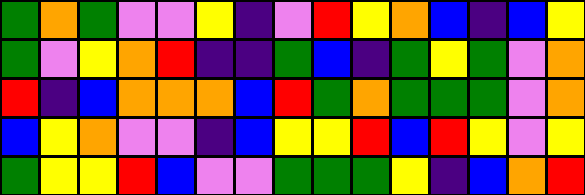[["green", "orange", "green", "violet", "violet", "yellow", "indigo", "violet", "red", "yellow", "orange", "blue", "indigo", "blue", "yellow"], ["green", "violet", "yellow", "orange", "red", "indigo", "indigo", "green", "blue", "indigo", "green", "yellow", "green", "violet", "orange"], ["red", "indigo", "blue", "orange", "orange", "orange", "blue", "red", "green", "orange", "green", "green", "green", "violet", "orange"], ["blue", "yellow", "orange", "violet", "violet", "indigo", "blue", "yellow", "yellow", "red", "blue", "red", "yellow", "violet", "yellow"], ["green", "yellow", "yellow", "red", "blue", "violet", "violet", "green", "green", "green", "yellow", "indigo", "blue", "orange", "red"]]